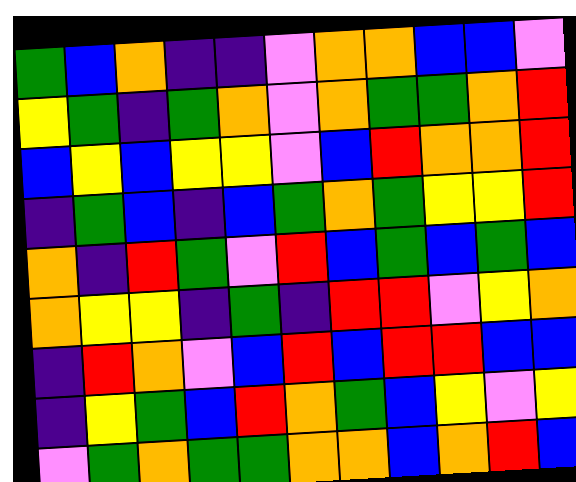[["green", "blue", "orange", "indigo", "indigo", "violet", "orange", "orange", "blue", "blue", "violet"], ["yellow", "green", "indigo", "green", "orange", "violet", "orange", "green", "green", "orange", "red"], ["blue", "yellow", "blue", "yellow", "yellow", "violet", "blue", "red", "orange", "orange", "red"], ["indigo", "green", "blue", "indigo", "blue", "green", "orange", "green", "yellow", "yellow", "red"], ["orange", "indigo", "red", "green", "violet", "red", "blue", "green", "blue", "green", "blue"], ["orange", "yellow", "yellow", "indigo", "green", "indigo", "red", "red", "violet", "yellow", "orange"], ["indigo", "red", "orange", "violet", "blue", "red", "blue", "red", "red", "blue", "blue"], ["indigo", "yellow", "green", "blue", "red", "orange", "green", "blue", "yellow", "violet", "yellow"], ["violet", "green", "orange", "green", "green", "orange", "orange", "blue", "orange", "red", "blue"]]